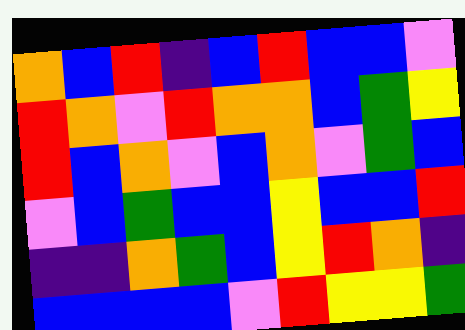[["orange", "blue", "red", "indigo", "blue", "red", "blue", "blue", "violet"], ["red", "orange", "violet", "red", "orange", "orange", "blue", "green", "yellow"], ["red", "blue", "orange", "violet", "blue", "orange", "violet", "green", "blue"], ["violet", "blue", "green", "blue", "blue", "yellow", "blue", "blue", "red"], ["indigo", "indigo", "orange", "green", "blue", "yellow", "red", "orange", "indigo"], ["blue", "blue", "blue", "blue", "violet", "red", "yellow", "yellow", "green"]]